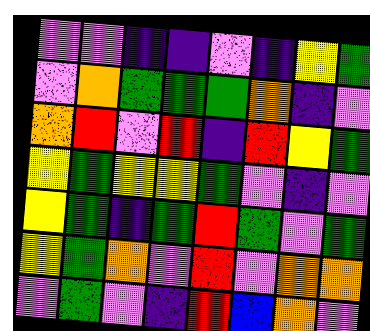[["violet", "violet", "indigo", "indigo", "violet", "indigo", "yellow", "green"], ["violet", "orange", "green", "green", "green", "orange", "indigo", "violet"], ["orange", "red", "violet", "red", "indigo", "red", "yellow", "green"], ["yellow", "green", "yellow", "yellow", "green", "violet", "indigo", "violet"], ["yellow", "green", "indigo", "green", "red", "green", "violet", "green"], ["yellow", "green", "orange", "violet", "red", "violet", "orange", "orange"], ["violet", "green", "violet", "indigo", "red", "blue", "orange", "violet"]]